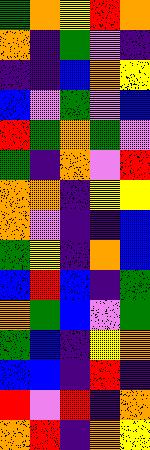[["green", "orange", "yellow", "red", "orange"], ["orange", "indigo", "green", "violet", "indigo"], ["indigo", "indigo", "blue", "orange", "yellow"], ["blue", "violet", "green", "violet", "blue"], ["red", "green", "orange", "green", "violet"], ["green", "indigo", "orange", "violet", "red"], ["orange", "orange", "indigo", "yellow", "yellow"], ["orange", "violet", "indigo", "indigo", "blue"], ["green", "yellow", "indigo", "orange", "blue"], ["blue", "red", "blue", "indigo", "green"], ["orange", "green", "blue", "violet", "green"], ["green", "blue", "indigo", "yellow", "orange"], ["blue", "blue", "indigo", "red", "indigo"], ["red", "violet", "red", "indigo", "orange"], ["orange", "red", "indigo", "orange", "yellow"]]